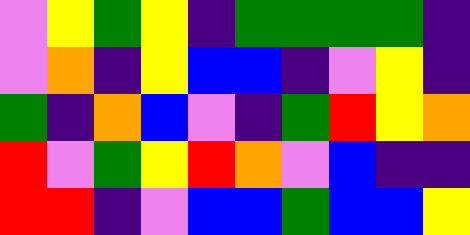[["violet", "yellow", "green", "yellow", "indigo", "green", "green", "green", "green", "indigo"], ["violet", "orange", "indigo", "yellow", "blue", "blue", "indigo", "violet", "yellow", "indigo"], ["green", "indigo", "orange", "blue", "violet", "indigo", "green", "red", "yellow", "orange"], ["red", "violet", "green", "yellow", "red", "orange", "violet", "blue", "indigo", "indigo"], ["red", "red", "indigo", "violet", "blue", "blue", "green", "blue", "blue", "yellow"]]